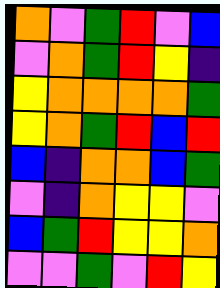[["orange", "violet", "green", "red", "violet", "blue"], ["violet", "orange", "green", "red", "yellow", "indigo"], ["yellow", "orange", "orange", "orange", "orange", "green"], ["yellow", "orange", "green", "red", "blue", "red"], ["blue", "indigo", "orange", "orange", "blue", "green"], ["violet", "indigo", "orange", "yellow", "yellow", "violet"], ["blue", "green", "red", "yellow", "yellow", "orange"], ["violet", "violet", "green", "violet", "red", "yellow"]]